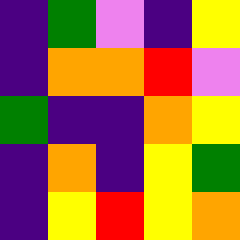[["indigo", "green", "violet", "indigo", "yellow"], ["indigo", "orange", "orange", "red", "violet"], ["green", "indigo", "indigo", "orange", "yellow"], ["indigo", "orange", "indigo", "yellow", "green"], ["indigo", "yellow", "red", "yellow", "orange"]]